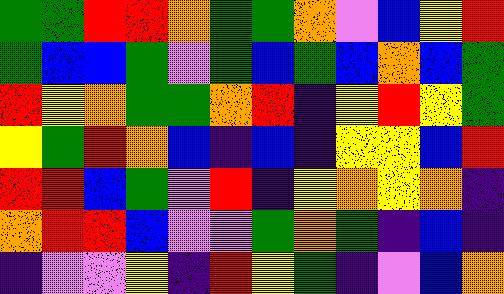[["green", "green", "red", "red", "orange", "green", "green", "orange", "violet", "blue", "yellow", "red"], ["green", "blue", "blue", "green", "violet", "green", "blue", "green", "blue", "orange", "blue", "green"], ["red", "yellow", "orange", "green", "green", "orange", "red", "indigo", "yellow", "red", "yellow", "green"], ["yellow", "green", "red", "orange", "blue", "indigo", "blue", "indigo", "yellow", "yellow", "blue", "red"], ["red", "red", "blue", "green", "violet", "red", "indigo", "yellow", "orange", "yellow", "orange", "indigo"], ["orange", "red", "red", "blue", "violet", "violet", "green", "orange", "green", "indigo", "blue", "indigo"], ["indigo", "violet", "violet", "yellow", "indigo", "red", "yellow", "green", "indigo", "violet", "blue", "orange"]]